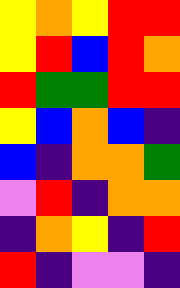[["yellow", "orange", "yellow", "red", "red"], ["yellow", "red", "blue", "red", "orange"], ["red", "green", "green", "red", "red"], ["yellow", "blue", "orange", "blue", "indigo"], ["blue", "indigo", "orange", "orange", "green"], ["violet", "red", "indigo", "orange", "orange"], ["indigo", "orange", "yellow", "indigo", "red"], ["red", "indigo", "violet", "violet", "indigo"]]